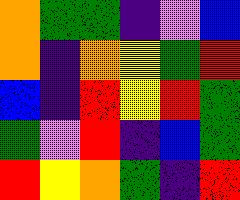[["orange", "green", "green", "indigo", "violet", "blue"], ["orange", "indigo", "orange", "yellow", "green", "red"], ["blue", "indigo", "red", "yellow", "red", "green"], ["green", "violet", "red", "indigo", "blue", "green"], ["red", "yellow", "orange", "green", "indigo", "red"]]